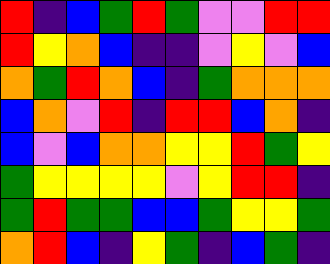[["red", "indigo", "blue", "green", "red", "green", "violet", "violet", "red", "red"], ["red", "yellow", "orange", "blue", "indigo", "indigo", "violet", "yellow", "violet", "blue"], ["orange", "green", "red", "orange", "blue", "indigo", "green", "orange", "orange", "orange"], ["blue", "orange", "violet", "red", "indigo", "red", "red", "blue", "orange", "indigo"], ["blue", "violet", "blue", "orange", "orange", "yellow", "yellow", "red", "green", "yellow"], ["green", "yellow", "yellow", "yellow", "yellow", "violet", "yellow", "red", "red", "indigo"], ["green", "red", "green", "green", "blue", "blue", "green", "yellow", "yellow", "green"], ["orange", "red", "blue", "indigo", "yellow", "green", "indigo", "blue", "green", "indigo"]]